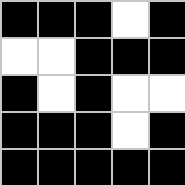[["black", "black", "black", "white", "black"], ["white", "white", "black", "black", "black"], ["black", "white", "black", "white", "white"], ["black", "black", "black", "white", "black"], ["black", "black", "black", "black", "black"]]